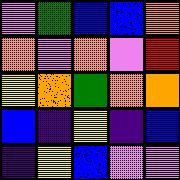[["violet", "green", "blue", "blue", "orange"], ["orange", "violet", "orange", "violet", "red"], ["yellow", "orange", "green", "orange", "orange"], ["blue", "indigo", "yellow", "indigo", "blue"], ["indigo", "yellow", "blue", "violet", "violet"]]